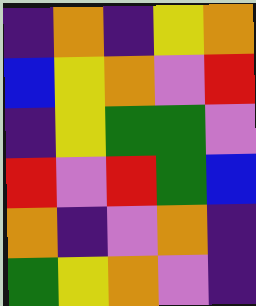[["indigo", "orange", "indigo", "yellow", "orange"], ["blue", "yellow", "orange", "violet", "red"], ["indigo", "yellow", "green", "green", "violet"], ["red", "violet", "red", "green", "blue"], ["orange", "indigo", "violet", "orange", "indigo"], ["green", "yellow", "orange", "violet", "indigo"]]